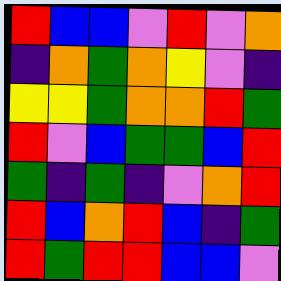[["red", "blue", "blue", "violet", "red", "violet", "orange"], ["indigo", "orange", "green", "orange", "yellow", "violet", "indigo"], ["yellow", "yellow", "green", "orange", "orange", "red", "green"], ["red", "violet", "blue", "green", "green", "blue", "red"], ["green", "indigo", "green", "indigo", "violet", "orange", "red"], ["red", "blue", "orange", "red", "blue", "indigo", "green"], ["red", "green", "red", "red", "blue", "blue", "violet"]]